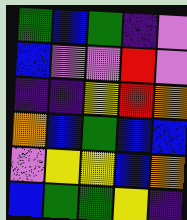[["green", "blue", "green", "indigo", "violet"], ["blue", "violet", "violet", "red", "violet"], ["indigo", "indigo", "yellow", "red", "orange"], ["orange", "blue", "green", "blue", "blue"], ["violet", "yellow", "yellow", "blue", "orange"], ["blue", "green", "green", "yellow", "indigo"]]